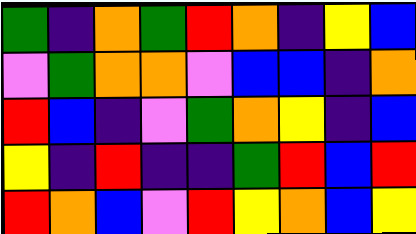[["green", "indigo", "orange", "green", "red", "orange", "indigo", "yellow", "blue"], ["violet", "green", "orange", "orange", "violet", "blue", "blue", "indigo", "orange"], ["red", "blue", "indigo", "violet", "green", "orange", "yellow", "indigo", "blue"], ["yellow", "indigo", "red", "indigo", "indigo", "green", "red", "blue", "red"], ["red", "orange", "blue", "violet", "red", "yellow", "orange", "blue", "yellow"]]